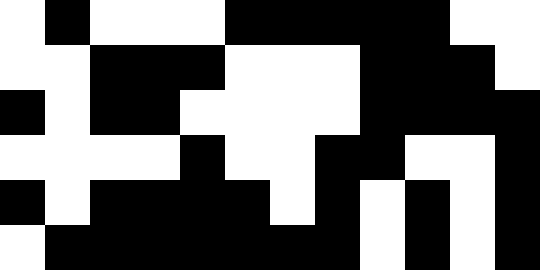[["white", "black", "white", "white", "white", "black", "black", "black", "black", "black", "white", "white"], ["white", "white", "black", "black", "black", "white", "white", "white", "black", "black", "black", "white"], ["black", "white", "black", "black", "white", "white", "white", "white", "black", "black", "black", "black"], ["white", "white", "white", "white", "black", "white", "white", "black", "black", "white", "white", "black"], ["black", "white", "black", "black", "black", "black", "white", "black", "white", "black", "white", "black"], ["white", "black", "black", "black", "black", "black", "black", "black", "white", "black", "white", "black"]]